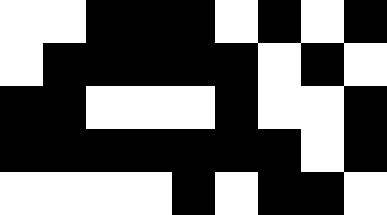[["white", "white", "black", "black", "black", "white", "black", "white", "black"], ["white", "black", "black", "black", "black", "black", "white", "black", "white"], ["black", "black", "white", "white", "white", "black", "white", "white", "black"], ["black", "black", "black", "black", "black", "black", "black", "white", "black"], ["white", "white", "white", "white", "black", "white", "black", "black", "white"]]